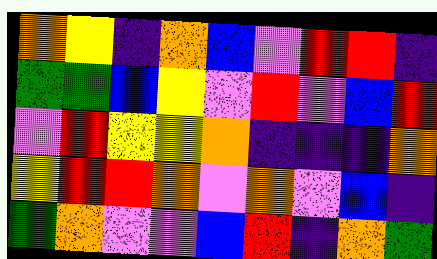[["orange", "yellow", "indigo", "orange", "blue", "violet", "red", "red", "indigo"], ["green", "green", "blue", "yellow", "violet", "red", "violet", "blue", "red"], ["violet", "red", "yellow", "yellow", "orange", "indigo", "indigo", "indigo", "orange"], ["yellow", "red", "red", "orange", "violet", "orange", "violet", "blue", "indigo"], ["green", "orange", "violet", "violet", "blue", "red", "indigo", "orange", "green"]]